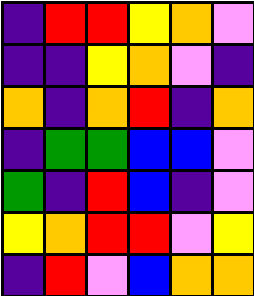[["indigo", "red", "red", "yellow", "orange", "violet"], ["indigo", "indigo", "yellow", "orange", "violet", "indigo"], ["orange", "indigo", "orange", "red", "indigo", "orange"], ["indigo", "green", "green", "blue", "blue", "violet"], ["green", "indigo", "red", "blue", "indigo", "violet"], ["yellow", "orange", "red", "red", "violet", "yellow"], ["indigo", "red", "violet", "blue", "orange", "orange"]]